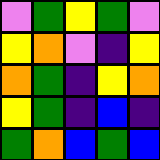[["violet", "green", "yellow", "green", "violet"], ["yellow", "orange", "violet", "indigo", "yellow"], ["orange", "green", "indigo", "yellow", "orange"], ["yellow", "green", "indigo", "blue", "indigo"], ["green", "orange", "blue", "green", "blue"]]